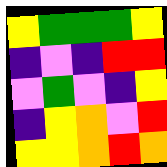[["yellow", "green", "green", "green", "yellow"], ["indigo", "violet", "indigo", "red", "red"], ["violet", "green", "violet", "indigo", "yellow"], ["indigo", "yellow", "orange", "violet", "red"], ["yellow", "yellow", "orange", "red", "orange"]]